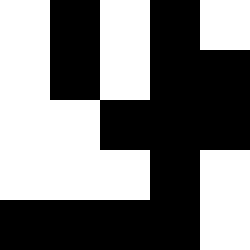[["white", "black", "white", "black", "white"], ["white", "black", "white", "black", "black"], ["white", "white", "black", "black", "black"], ["white", "white", "white", "black", "white"], ["black", "black", "black", "black", "white"]]